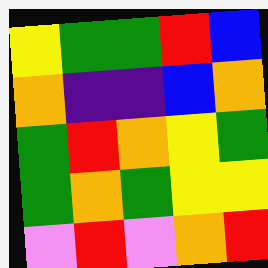[["yellow", "green", "green", "red", "blue"], ["orange", "indigo", "indigo", "blue", "orange"], ["green", "red", "orange", "yellow", "green"], ["green", "orange", "green", "yellow", "yellow"], ["violet", "red", "violet", "orange", "red"]]